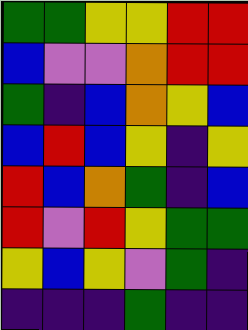[["green", "green", "yellow", "yellow", "red", "red"], ["blue", "violet", "violet", "orange", "red", "red"], ["green", "indigo", "blue", "orange", "yellow", "blue"], ["blue", "red", "blue", "yellow", "indigo", "yellow"], ["red", "blue", "orange", "green", "indigo", "blue"], ["red", "violet", "red", "yellow", "green", "green"], ["yellow", "blue", "yellow", "violet", "green", "indigo"], ["indigo", "indigo", "indigo", "green", "indigo", "indigo"]]